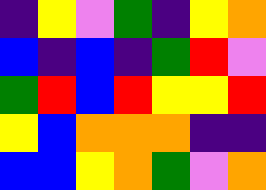[["indigo", "yellow", "violet", "green", "indigo", "yellow", "orange"], ["blue", "indigo", "blue", "indigo", "green", "red", "violet"], ["green", "red", "blue", "red", "yellow", "yellow", "red"], ["yellow", "blue", "orange", "orange", "orange", "indigo", "indigo"], ["blue", "blue", "yellow", "orange", "green", "violet", "orange"]]